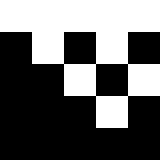[["white", "white", "white", "white", "white"], ["black", "white", "black", "white", "black"], ["black", "black", "white", "black", "white"], ["black", "black", "black", "white", "black"], ["black", "black", "black", "black", "black"]]